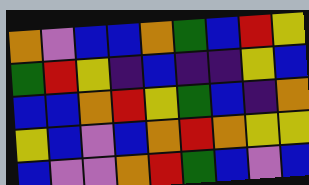[["orange", "violet", "blue", "blue", "orange", "green", "blue", "red", "yellow"], ["green", "red", "yellow", "indigo", "blue", "indigo", "indigo", "yellow", "blue"], ["blue", "blue", "orange", "red", "yellow", "green", "blue", "indigo", "orange"], ["yellow", "blue", "violet", "blue", "orange", "red", "orange", "yellow", "yellow"], ["blue", "violet", "violet", "orange", "red", "green", "blue", "violet", "blue"]]